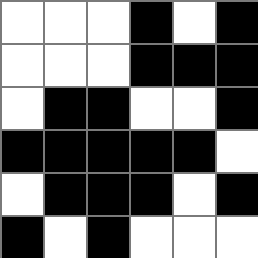[["white", "white", "white", "black", "white", "black"], ["white", "white", "white", "black", "black", "black"], ["white", "black", "black", "white", "white", "black"], ["black", "black", "black", "black", "black", "white"], ["white", "black", "black", "black", "white", "black"], ["black", "white", "black", "white", "white", "white"]]